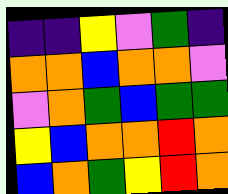[["indigo", "indigo", "yellow", "violet", "green", "indigo"], ["orange", "orange", "blue", "orange", "orange", "violet"], ["violet", "orange", "green", "blue", "green", "green"], ["yellow", "blue", "orange", "orange", "red", "orange"], ["blue", "orange", "green", "yellow", "red", "orange"]]